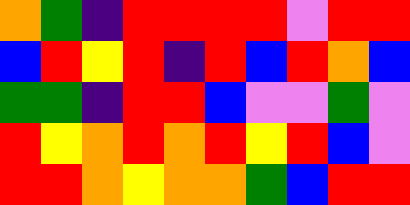[["orange", "green", "indigo", "red", "red", "red", "red", "violet", "red", "red"], ["blue", "red", "yellow", "red", "indigo", "red", "blue", "red", "orange", "blue"], ["green", "green", "indigo", "red", "red", "blue", "violet", "violet", "green", "violet"], ["red", "yellow", "orange", "red", "orange", "red", "yellow", "red", "blue", "violet"], ["red", "red", "orange", "yellow", "orange", "orange", "green", "blue", "red", "red"]]